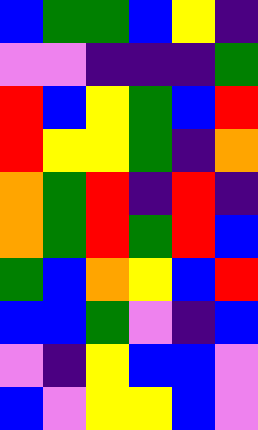[["blue", "green", "green", "blue", "yellow", "indigo"], ["violet", "violet", "indigo", "indigo", "indigo", "green"], ["red", "blue", "yellow", "green", "blue", "red"], ["red", "yellow", "yellow", "green", "indigo", "orange"], ["orange", "green", "red", "indigo", "red", "indigo"], ["orange", "green", "red", "green", "red", "blue"], ["green", "blue", "orange", "yellow", "blue", "red"], ["blue", "blue", "green", "violet", "indigo", "blue"], ["violet", "indigo", "yellow", "blue", "blue", "violet"], ["blue", "violet", "yellow", "yellow", "blue", "violet"]]